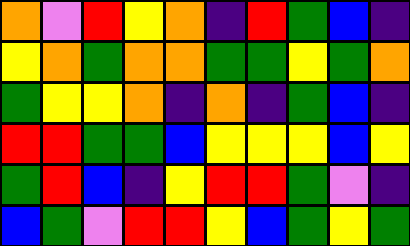[["orange", "violet", "red", "yellow", "orange", "indigo", "red", "green", "blue", "indigo"], ["yellow", "orange", "green", "orange", "orange", "green", "green", "yellow", "green", "orange"], ["green", "yellow", "yellow", "orange", "indigo", "orange", "indigo", "green", "blue", "indigo"], ["red", "red", "green", "green", "blue", "yellow", "yellow", "yellow", "blue", "yellow"], ["green", "red", "blue", "indigo", "yellow", "red", "red", "green", "violet", "indigo"], ["blue", "green", "violet", "red", "red", "yellow", "blue", "green", "yellow", "green"]]